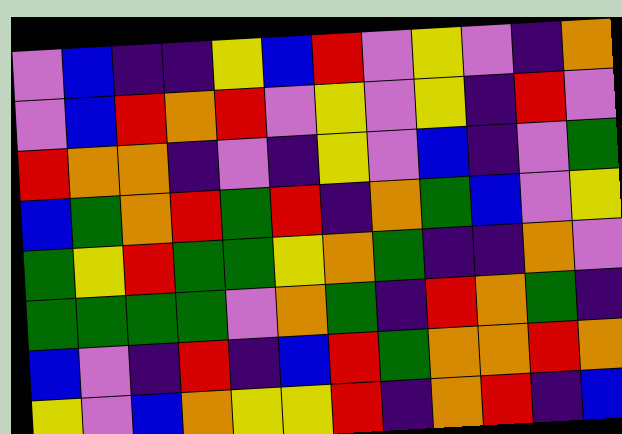[["violet", "blue", "indigo", "indigo", "yellow", "blue", "red", "violet", "yellow", "violet", "indigo", "orange"], ["violet", "blue", "red", "orange", "red", "violet", "yellow", "violet", "yellow", "indigo", "red", "violet"], ["red", "orange", "orange", "indigo", "violet", "indigo", "yellow", "violet", "blue", "indigo", "violet", "green"], ["blue", "green", "orange", "red", "green", "red", "indigo", "orange", "green", "blue", "violet", "yellow"], ["green", "yellow", "red", "green", "green", "yellow", "orange", "green", "indigo", "indigo", "orange", "violet"], ["green", "green", "green", "green", "violet", "orange", "green", "indigo", "red", "orange", "green", "indigo"], ["blue", "violet", "indigo", "red", "indigo", "blue", "red", "green", "orange", "orange", "red", "orange"], ["yellow", "violet", "blue", "orange", "yellow", "yellow", "red", "indigo", "orange", "red", "indigo", "blue"]]